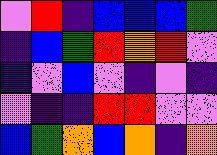[["violet", "red", "indigo", "blue", "blue", "blue", "green"], ["indigo", "blue", "green", "red", "orange", "red", "violet"], ["indigo", "violet", "blue", "violet", "indigo", "violet", "indigo"], ["violet", "indigo", "indigo", "red", "red", "violet", "violet"], ["blue", "green", "orange", "blue", "orange", "indigo", "orange"]]